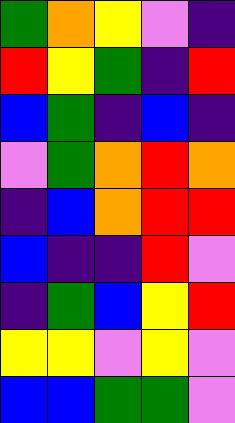[["green", "orange", "yellow", "violet", "indigo"], ["red", "yellow", "green", "indigo", "red"], ["blue", "green", "indigo", "blue", "indigo"], ["violet", "green", "orange", "red", "orange"], ["indigo", "blue", "orange", "red", "red"], ["blue", "indigo", "indigo", "red", "violet"], ["indigo", "green", "blue", "yellow", "red"], ["yellow", "yellow", "violet", "yellow", "violet"], ["blue", "blue", "green", "green", "violet"]]